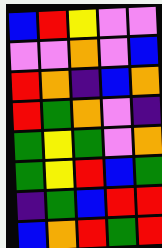[["blue", "red", "yellow", "violet", "violet"], ["violet", "violet", "orange", "violet", "blue"], ["red", "orange", "indigo", "blue", "orange"], ["red", "green", "orange", "violet", "indigo"], ["green", "yellow", "green", "violet", "orange"], ["green", "yellow", "red", "blue", "green"], ["indigo", "green", "blue", "red", "red"], ["blue", "orange", "red", "green", "red"]]